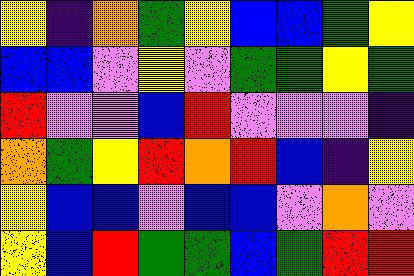[["yellow", "indigo", "orange", "green", "yellow", "blue", "blue", "green", "yellow"], ["blue", "blue", "violet", "yellow", "violet", "green", "green", "yellow", "green"], ["red", "violet", "violet", "blue", "red", "violet", "violet", "violet", "indigo"], ["orange", "green", "yellow", "red", "orange", "red", "blue", "indigo", "yellow"], ["yellow", "blue", "blue", "violet", "blue", "blue", "violet", "orange", "violet"], ["yellow", "blue", "red", "green", "green", "blue", "green", "red", "red"]]